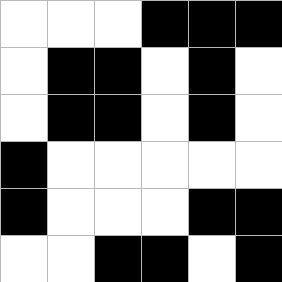[["white", "white", "white", "black", "black", "black"], ["white", "black", "black", "white", "black", "white"], ["white", "black", "black", "white", "black", "white"], ["black", "white", "white", "white", "white", "white"], ["black", "white", "white", "white", "black", "black"], ["white", "white", "black", "black", "white", "black"]]